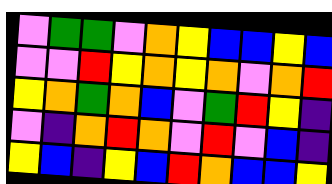[["violet", "green", "green", "violet", "orange", "yellow", "blue", "blue", "yellow", "blue"], ["violet", "violet", "red", "yellow", "orange", "yellow", "orange", "violet", "orange", "red"], ["yellow", "orange", "green", "orange", "blue", "violet", "green", "red", "yellow", "indigo"], ["violet", "indigo", "orange", "red", "orange", "violet", "red", "violet", "blue", "indigo"], ["yellow", "blue", "indigo", "yellow", "blue", "red", "orange", "blue", "blue", "yellow"]]